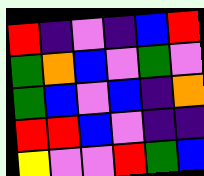[["red", "indigo", "violet", "indigo", "blue", "red"], ["green", "orange", "blue", "violet", "green", "violet"], ["green", "blue", "violet", "blue", "indigo", "orange"], ["red", "red", "blue", "violet", "indigo", "indigo"], ["yellow", "violet", "violet", "red", "green", "blue"]]